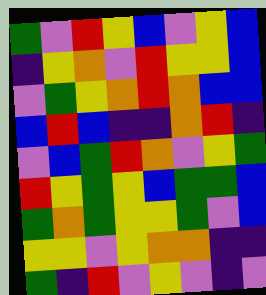[["green", "violet", "red", "yellow", "blue", "violet", "yellow", "blue"], ["indigo", "yellow", "orange", "violet", "red", "yellow", "yellow", "blue"], ["violet", "green", "yellow", "orange", "red", "orange", "blue", "blue"], ["blue", "red", "blue", "indigo", "indigo", "orange", "red", "indigo"], ["violet", "blue", "green", "red", "orange", "violet", "yellow", "green"], ["red", "yellow", "green", "yellow", "blue", "green", "green", "blue"], ["green", "orange", "green", "yellow", "yellow", "green", "violet", "blue"], ["yellow", "yellow", "violet", "yellow", "orange", "orange", "indigo", "indigo"], ["green", "indigo", "red", "violet", "yellow", "violet", "indigo", "violet"]]